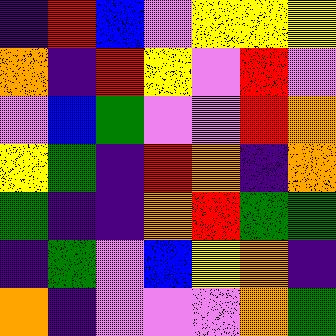[["indigo", "red", "blue", "violet", "yellow", "yellow", "yellow"], ["orange", "indigo", "red", "yellow", "violet", "red", "violet"], ["violet", "blue", "green", "violet", "violet", "red", "orange"], ["yellow", "green", "indigo", "red", "orange", "indigo", "orange"], ["green", "indigo", "indigo", "orange", "red", "green", "green"], ["indigo", "green", "violet", "blue", "yellow", "orange", "indigo"], ["orange", "indigo", "violet", "violet", "violet", "orange", "green"]]